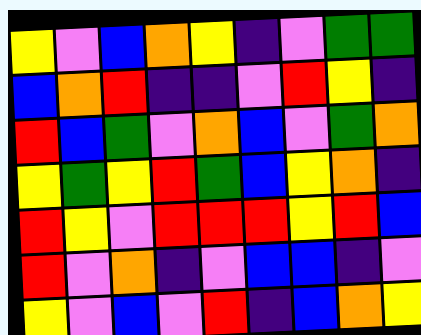[["yellow", "violet", "blue", "orange", "yellow", "indigo", "violet", "green", "green"], ["blue", "orange", "red", "indigo", "indigo", "violet", "red", "yellow", "indigo"], ["red", "blue", "green", "violet", "orange", "blue", "violet", "green", "orange"], ["yellow", "green", "yellow", "red", "green", "blue", "yellow", "orange", "indigo"], ["red", "yellow", "violet", "red", "red", "red", "yellow", "red", "blue"], ["red", "violet", "orange", "indigo", "violet", "blue", "blue", "indigo", "violet"], ["yellow", "violet", "blue", "violet", "red", "indigo", "blue", "orange", "yellow"]]